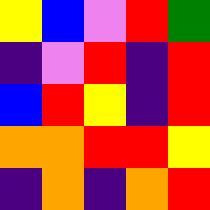[["yellow", "blue", "violet", "red", "green"], ["indigo", "violet", "red", "indigo", "red"], ["blue", "red", "yellow", "indigo", "red"], ["orange", "orange", "red", "red", "yellow"], ["indigo", "orange", "indigo", "orange", "red"]]